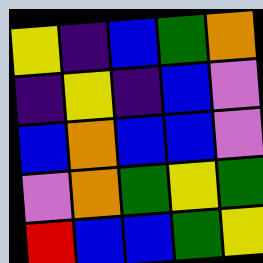[["yellow", "indigo", "blue", "green", "orange"], ["indigo", "yellow", "indigo", "blue", "violet"], ["blue", "orange", "blue", "blue", "violet"], ["violet", "orange", "green", "yellow", "green"], ["red", "blue", "blue", "green", "yellow"]]